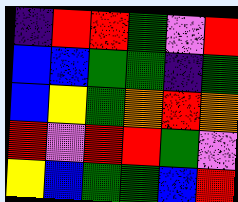[["indigo", "red", "red", "green", "violet", "red"], ["blue", "blue", "green", "green", "indigo", "green"], ["blue", "yellow", "green", "orange", "red", "orange"], ["red", "violet", "red", "red", "green", "violet"], ["yellow", "blue", "green", "green", "blue", "red"]]